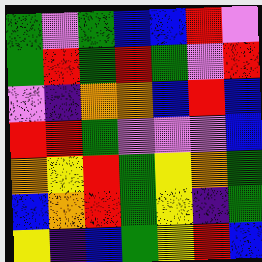[["green", "violet", "green", "blue", "blue", "red", "violet"], ["green", "red", "green", "red", "green", "violet", "red"], ["violet", "indigo", "orange", "orange", "blue", "red", "blue"], ["red", "red", "green", "violet", "violet", "violet", "blue"], ["orange", "yellow", "red", "green", "yellow", "orange", "green"], ["blue", "orange", "red", "green", "yellow", "indigo", "green"], ["yellow", "indigo", "blue", "green", "yellow", "red", "blue"]]